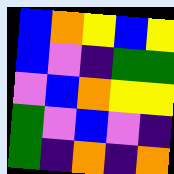[["blue", "orange", "yellow", "blue", "yellow"], ["blue", "violet", "indigo", "green", "green"], ["violet", "blue", "orange", "yellow", "yellow"], ["green", "violet", "blue", "violet", "indigo"], ["green", "indigo", "orange", "indigo", "orange"]]